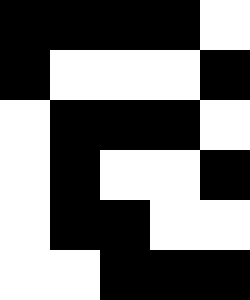[["black", "black", "black", "black", "white"], ["black", "white", "white", "white", "black"], ["white", "black", "black", "black", "white"], ["white", "black", "white", "white", "black"], ["white", "black", "black", "white", "white"], ["white", "white", "black", "black", "black"]]